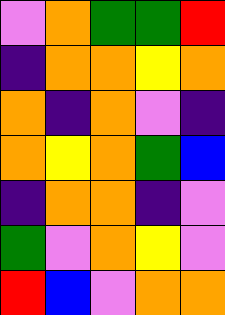[["violet", "orange", "green", "green", "red"], ["indigo", "orange", "orange", "yellow", "orange"], ["orange", "indigo", "orange", "violet", "indigo"], ["orange", "yellow", "orange", "green", "blue"], ["indigo", "orange", "orange", "indigo", "violet"], ["green", "violet", "orange", "yellow", "violet"], ["red", "blue", "violet", "orange", "orange"]]